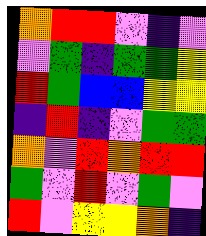[["orange", "red", "red", "violet", "indigo", "violet"], ["violet", "green", "indigo", "green", "green", "yellow"], ["red", "green", "blue", "blue", "yellow", "yellow"], ["indigo", "red", "indigo", "violet", "green", "green"], ["orange", "violet", "red", "orange", "red", "red"], ["green", "violet", "red", "violet", "green", "violet"], ["red", "violet", "yellow", "yellow", "orange", "indigo"]]